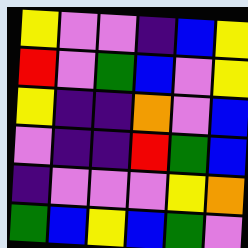[["yellow", "violet", "violet", "indigo", "blue", "yellow"], ["red", "violet", "green", "blue", "violet", "yellow"], ["yellow", "indigo", "indigo", "orange", "violet", "blue"], ["violet", "indigo", "indigo", "red", "green", "blue"], ["indigo", "violet", "violet", "violet", "yellow", "orange"], ["green", "blue", "yellow", "blue", "green", "violet"]]